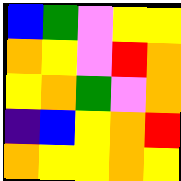[["blue", "green", "violet", "yellow", "yellow"], ["orange", "yellow", "violet", "red", "orange"], ["yellow", "orange", "green", "violet", "orange"], ["indigo", "blue", "yellow", "orange", "red"], ["orange", "yellow", "yellow", "orange", "yellow"]]